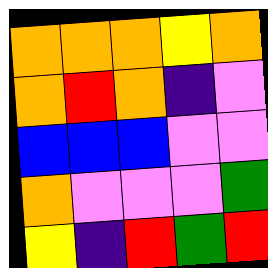[["orange", "orange", "orange", "yellow", "orange"], ["orange", "red", "orange", "indigo", "violet"], ["blue", "blue", "blue", "violet", "violet"], ["orange", "violet", "violet", "violet", "green"], ["yellow", "indigo", "red", "green", "red"]]